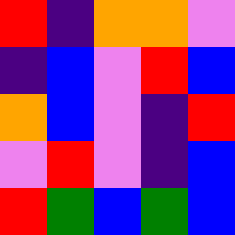[["red", "indigo", "orange", "orange", "violet"], ["indigo", "blue", "violet", "red", "blue"], ["orange", "blue", "violet", "indigo", "red"], ["violet", "red", "violet", "indigo", "blue"], ["red", "green", "blue", "green", "blue"]]